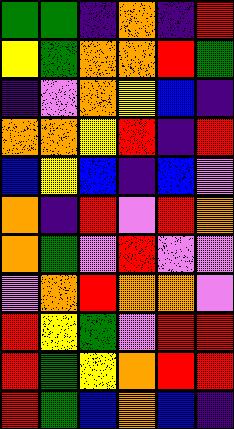[["green", "green", "indigo", "orange", "indigo", "red"], ["yellow", "green", "orange", "orange", "red", "green"], ["indigo", "violet", "orange", "yellow", "blue", "indigo"], ["orange", "orange", "yellow", "red", "indigo", "red"], ["blue", "yellow", "blue", "indigo", "blue", "violet"], ["orange", "indigo", "red", "violet", "red", "orange"], ["orange", "green", "violet", "red", "violet", "violet"], ["violet", "orange", "red", "orange", "orange", "violet"], ["red", "yellow", "green", "violet", "red", "red"], ["red", "green", "yellow", "orange", "red", "red"], ["red", "green", "blue", "orange", "blue", "indigo"]]